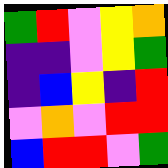[["green", "red", "violet", "yellow", "orange"], ["indigo", "indigo", "violet", "yellow", "green"], ["indigo", "blue", "yellow", "indigo", "red"], ["violet", "orange", "violet", "red", "red"], ["blue", "red", "red", "violet", "green"]]